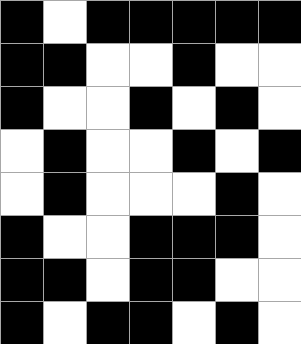[["black", "white", "black", "black", "black", "black", "black"], ["black", "black", "white", "white", "black", "white", "white"], ["black", "white", "white", "black", "white", "black", "white"], ["white", "black", "white", "white", "black", "white", "black"], ["white", "black", "white", "white", "white", "black", "white"], ["black", "white", "white", "black", "black", "black", "white"], ["black", "black", "white", "black", "black", "white", "white"], ["black", "white", "black", "black", "white", "black", "white"]]